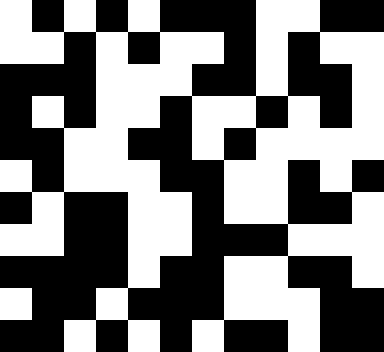[["white", "black", "white", "black", "white", "black", "black", "black", "white", "white", "black", "black"], ["white", "white", "black", "white", "black", "white", "white", "black", "white", "black", "white", "white"], ["black", "black", "black", "white", "white", "white", "black", "black", "white", "black", "black", "white"], ["black", "white", "black", "white", "white", "black", "white", "white", "black", "white", "black", "white"], ["black", "black", "white", "white", "black", "black", "white", "black", "white", "white", "white", "white"], ["white", "black", "white", "white", "white", "black", "black", "white", "white", "black", "white", "black"], ["black", "white", "black", "black", "white", "white", "black", "white", "white", "black", "black", "white"], ["white", "white", "black", "black", "white", "white", "black", "black", "black", "white", "white", "white"], ["black", "black", "black", "black", "white", "black", "black", "white", "white", "black", "black", "white"], ["white", "black", "black", "white", "black", "black", "black", "white", "white", "white", "black", "black"], ["black", "black", "white", "black", "white", "black", "white", "black", "black", "white", "black", "black"]]